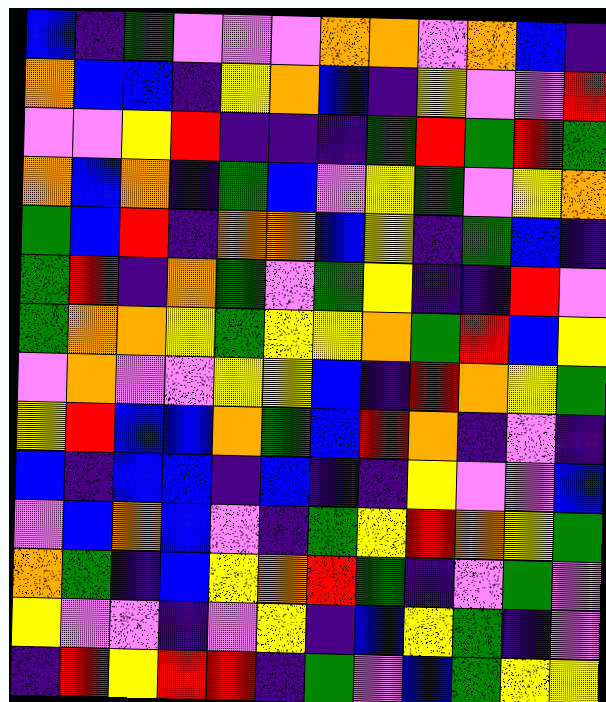[["blue", "indigo", "green", "violet", "violet", "violet", "orange", "orange", "violet", "orange", "blue", "indigo"], ["orange", "blue", "blue", "indigo", "yellow", "orange", "blue", "indigo", "yellow", "violet", "violet", "red"], ["violet", "violet", "yellow", "red", "indigo", "indigo", "indigo", "green", "red", "green", "red", "green"], ["orange", "blue", "orange", "indigo", "green", "blue", "violet", "yellow", "green", "violet", "yellow", "orange"], ["green", "blue", "red", "indigo", "orange", "orange", "blue", "yellow", "indigo", "green", "blue", "indigo"], ["green", "red", "indigo", "orange", "green", "violet", "green", "yellow", "indigo", "indigo", "red", "violet"], ["green", "orange", "orange", "yellow", "green", "yellow", "yellow", "orange", "green", "red", "blue", "yellow"], ["violet", "orange", "violet", "violet", "yellow", "yellow", "blue", "indigo", "red", "orange", "yellow", "green"], ["yellow", "red", "blue", "blue", "orange", "green", "blue", "red", "orange", "indigo", "violet", "indigo"], ["blue", "indigo", "blue", "blue", "indigo", "blue", "indigo", "indigo", "yellow", "violet", "violet", "blue"], ["violet", "blue", "orange", "blue", "violet", "indigo", "green", "yellow", "red", "orange", "yellow", "green"], ["orange", "green", "indigo", "blue", "yellow", "orange", "red", "green", "indigo", "violet", "green", "violet"], ["yellow", "violet", "violet", "indigo", "violet", "yellow", "indigo", "blue", "yellow", "green", "indigo", "violet"], ["indigo", "red", "yellow", "red", "red", "indigo", "green", "violet", "blue", "green", "yellow", "yellow"]]